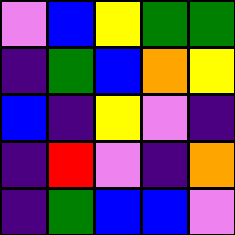[["violet", "blue", "yellow", "green", "green"], ["indigo", "green", "blue", "orange", "yellow"], ["blue", "indigo", "yellow", "violet", "indigo"], ["indigo", "red", "violet", "indigo", "orange"], ["indigo", "green", "blue", "blue", "violet"]]